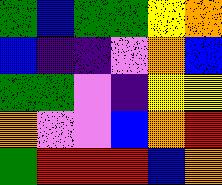[["green", "blue", "green", "green", "yellow", "orange"], ["blue", "indigo", "indigo", "violet", "orange", "blue"], ["green", "green", "violet", "indigo", "yellow", "yellow"], ["orange", "violet", "violet", "blue", "orange", "red"], ["green", "red", "red", "red", "blue", "orange"]]